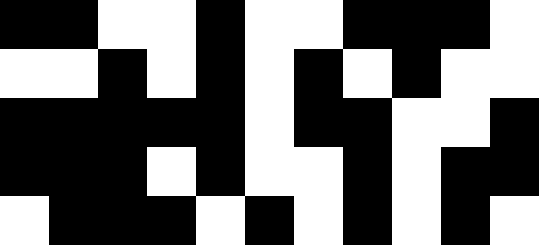[["black", "black", "white", "white", "black", "white", "white", "black", "black", "black", "white"], ["white", "white", "black", "white", "black", "white", "black", "white", "black", "white", "white"], ["black", "black", "black", "black", "black", "white", "black", "black", "white", "white", "black"], ["black", "black", "black", "white", "black", "white", "white", "black", "white", "black", "black"], ["white", "black", "black", "black", "white", "black", "white", "black", "white", "black", "white"]]